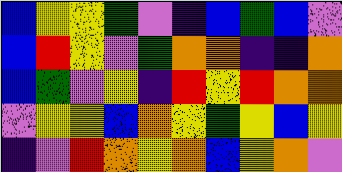[["blue", "yellow", "yellow", "green", "violet", "indigo", "blue", "green", "blue", "violet"], ["blue", "red", "yellow", "violet", "green", "orange", "orange", "indigo", "indigo", "orange"], ["blue", "green", "violet", "yellow", "indigo", "red", "yellow", "red", "orange", "orange"], ["violet", "yellow", "yellow", "blue", "orange", "yellow", "green", "yellow", "blue", "yellow"], ["indigo", "violet", "red", "orange", "yellow", "orange", "blue", "yellow", "orange", "violet"]]